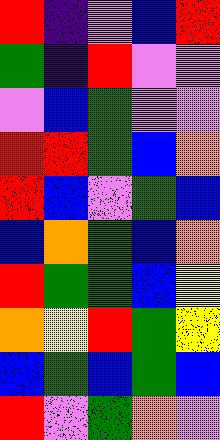[["red", "indigo", "violet", "blue", "red"], ["green", "indigo", "red", "violet", "violet"], ["violet", "blue", "green", "violet", "violet"], ["red", "red", "green", "blue", "orange"], ["red", "blue", "violet", "green", "blue"], ["blue", "orange", "green", "blue", "orange"], ["red", "green", "green", "blue", "yellow"], ["orange", "yellow", "red", "green", "yellow"], ["blue", "green", "blue", "green", "blue"], ["red", "violet", "green", "orange", "violet"]]